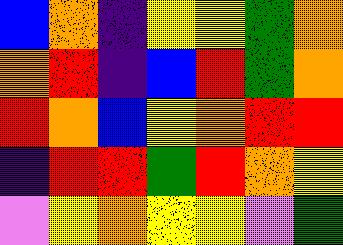[["blue", "orange", "indigo", "yellow", "yellow", "green", "orange"], ["orange", "red", "indigo", "blue", "red", "green", "orange"], ["red", "orange", "blue", "yellow", "orange", "red", "red"], ["indigo", "red", "red", "green", "red", "orange", "yellow"], ["violet", "yellow", "orange", "yellow", "yellow", "violet", "green"]]